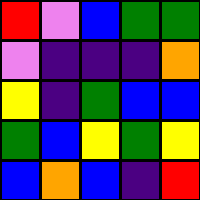[["red", "violet", "blue", "green", "green"], ["violet", "indigo", "indigo", "indigo", "orange"], ["yellow", "indigo", "green", "blue", "blue"], ["green", "blue", "yellow", "green", "yellow"], ["blue", "orange", "blue", "indigo", "red"]]